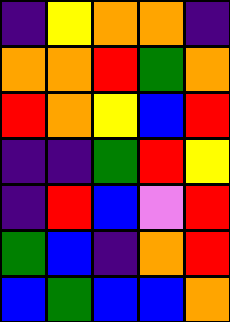[["indigo", "yellow", "orange", "orange", "indigo"], ["orange", "orange", "red", "green", "orange"], ["red", "orange", "yellow", "blue", "red"], ["indigo", "indigo", "green", "red", "yellow"], ["indigo", "red", "blue", "violet", "red"], ["green", "blue", "indigo", "orange", "red"], ["blue", "green", "blue", "blue", "orange"]]